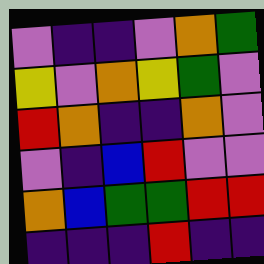[["violet", "indigo", "indigo", "violet", "orange", "green"], ["yellow", "violet", "orange", "yellow", "green", "violet"], ["red", "orange", "indigo", "indigo", "orange", "violet"], ["violet", "indigo", "blue", "red", "violet", "violet"], ["orange", "blue", "green", "green", "red", "red"], ["indigo", "indigo", "indigo", "red", "indigo", "indigo"]]